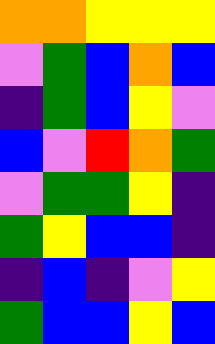[["orange", "orange", "yellow", "yellow", "yellow"], ["violet", "green", "blue", "orange", "blue"], ["indigo", "green", "blue", "yellow", "violet"], ["blue", "violet", "red", "orange", "green"], ["violet", "green", "green", "yellow", "indigo"], ["green", "yellow", "blue", "blue", "indigo"], ["indigo", "blue", "indigo", "violet", "yellow"], ["green", "blue", "blue", "yellow", "blue"]]